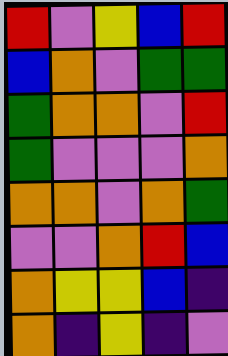[["red", "violet", "yellow", "blue", "red"], ["blue", "orange", "violet", "green", "green"], ["green", "orange", "orange", "violet", "red"], ["green", "violet", "violet", "violet", "orange"], ["orange", "orange", "violet", "orange", "green"], ["violet", "violet", "orange", "red", "blue"], ["orange", "yellow", "yellow", "blue", "indigo"], ["orange", "indigo", "yellow", "indigo", "violet"]]